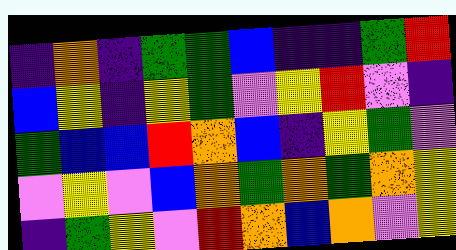[["indigo", "orange", "indigo", "green", "green", "blue", "indigo", "indigo", "green", "red"], ["blue", "yellow", "indigo", "yellow", "green", "violet", "yellow", "red", "violet", "indigo"], ["green", "blue", "blue", "red", "orange", "blue", "indigo", "yellow", "green", "violet"], ["violet", "yellow", "violet", "blue", "orange", "green", "orange", "green", "orange", "yellow"], ["indigo", "green", "yellow", "violet", "red", "orange", "blue", "orange", "violet", "yellow"]]